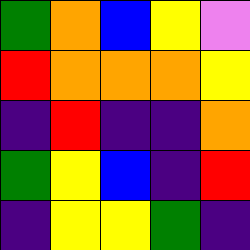[["green", "orange", "blue", "yellow", "violet"], ["red", "orange", "orange", "orange", "yellow"], ["indigo", "red", "indigo", "indigo", "orange"], ["green", "yellow", "blue", "indigo", "red"], ["indigo", "yellow", "yellow", "green", "indigo"]]